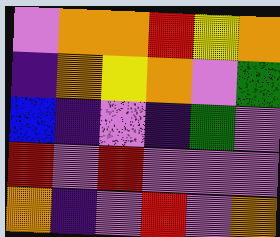[["violet", "orange", "orange", "red", "yellow", "orange"], ["indigo", "orange", "yellow", "orange", "violet", "green"], ["blue", "indigo", "violet", "indigo", "green", "violet"], ["red", "violet", "red", "violet", "violet", "violet"], ["orange", "indigo", "violet", "red", "violet", "orange"]]